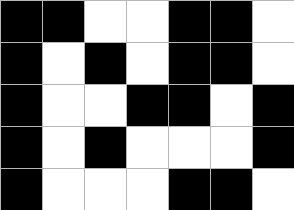[["black", "black", "white", "white", "black", "black", "white"], ["black", "white", "black", "white", "black", "black", "white"], ["black", "white", "white", "black", "black", "white", "black"], ["black", "white", "black", "white", "white", "white", "black"], ["black", "white", "white", "white", "black", "black", "white"]]